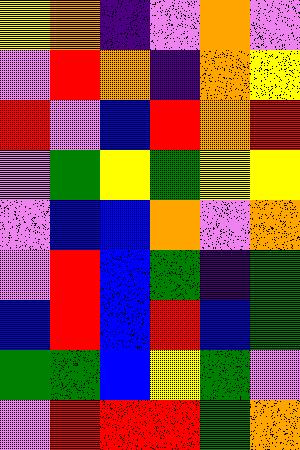[["yellow", "orange", "indigo", "violet", "orange", "violet"], ["violet", "red", "orange", "indigo", "orange", "yellow"], ["red", "violet", "blue", "red", "orange", "red"], ["violet", "green", "yellow", "green", "yellow", "yellow"], ["violet", "blue", "blue", "orange", "violet", "orange"], ["violet", "red", "blue", "green", "indigo", "green"], ["blue", "red", "blue", "red", "blue", "green"], ["green", "green", "blue", "yellow", "green", "violet"], ["violet", "red", "red", "red", "green", "orange"]]